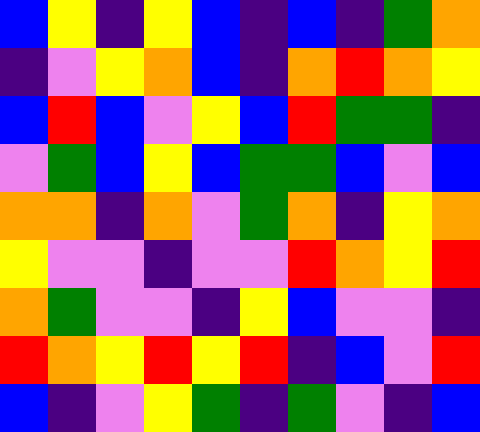[["blue", "yellow", "indigo", "yellow", "blue", "indigo", "blue", "indigo", "green", "orange"], ["indigo", "violet", "yellow", "orange", "blue", "indigo", "orange", "red", "orange", "yellow"], ["blue", "red", "blue", "violet", "yellow", "blue", "red", "green", "green", "indigo"], ["violet", "green", "blue", "yellow", "blue", "green", "green", "blue", "violet", "blue"], ["orange", "orange", "indigo", "orange", "violet", "green", "orange", "indigo", "yellow", "orange"], ["yellow", "violet", "violet", "indigo", "violet", "violet", "red", "orange", "yellow", "red"], ["orange", "green", "violet", "violet", "indigo", "yellow", "blue", "violet", "violet", "indigo"], ["red", "orange", "yellow", "red", "yellow", "red", "indigo", "blue", "violet", "red"], ["blue", "indigo", "violet", "yellow", "green", "indigo", "green", "violet", "indigo", "blue"]]